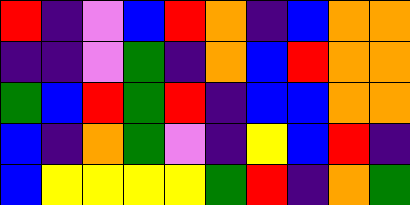[["red", "indigo", "violet", "blue", "red", "orange", "indigo", "blue", "orange", "orange"], ["indigo", "indigo", "violet", "green", "indigo", "orange", "blue", "red", "orange", "orange"], ["green", "blue", "red", "green", "red", "indigo", "blue", "blue", "orange", "orange"], ["blue", "indigo", "orange", "green", "violet", "indigo", "yellow", "blue", "red", "indigo"], ["blue", "yellow", "yellow", "yellow", "yellow", "green", "red", "indigo", "orange", "green"]]